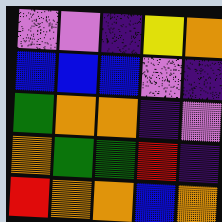[["violet", "violet", "indigo", "yellow", "orange"], ["blue", "blue", "blue", "violet", "indigo"], ["green", "orange", "orange", "indigo", "violet"], ["orange", "green", "green", "red", "indigo"], ["red", "orange", "orange", "blue", "orange"]]